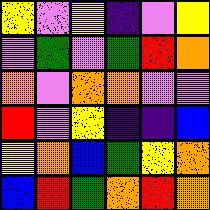[["yellow", "violet", "yellow", "indigo", "violet", "yellow"], ["violet", "green", "violet", "green", "red", "orange"], ["orange", "violet", "orange", "orange", "violet", "violet"], ["red", "violet", "yellow", "indigo", "indigo", "blue"], ["yellow", "orange", "blue", "green", "yellow", "orange"], ["blue", "red", "green", "orange", "red", "orange"]]